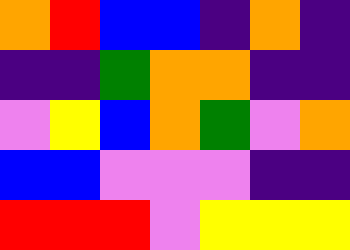[["orange", "red", "blue", "blue", "indigo", "orange", "indigo"], ["indigo", "indigo", "green", "orange", "orange", "indigo", "indigo"], ["violet", "yellow", "blue", "orange", "green", "violet", "orange"], ["blue", "blue", "violet", "violet", "violet", "indigo", "indigo"], ["red", "red", "red", "violet", "yellow", "yellow", "yellow"]]